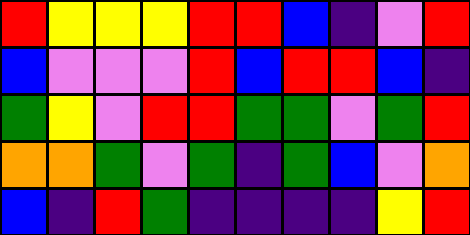[["red", "yellow", "yellow", "yellow", "red", "red", "blue", "indigo", "violet", "red"], ["blue", "violet", "violet", "violet", "red", "blue", "red", "red", "blue", "indigo"], ["green", "yellow", "violet", "red", "red", "green", "green", "violet", "green", "red"], ["orange", "orange", "green", "violet", "green", "indigo", "green", "blue", "violet", "orange"], ["blue", "indigo", "red", "green", "indigo", "indigo", "indigo", "indigo", "yellow", "red"]]